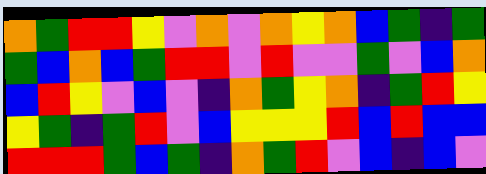[["orange", "green", "red", "red", "yellow", "violet", "orange", "violet", "orange", "yellow", "orange", "blue", "green", "indigo", "green"], ["green", "blue", "orange", "blue", "green", "red", "red", "violet", "red", "violet", "violet", "green", "violet", "blue", "orange"], ["blue", "red", "yellow", "violet", "blue", "violet", "indigo", "orange", "green", "yellow", "orange", "indigo", "green", "red", "yellow"], ["yellow", "green", "indigo", "green", "red", "violet", "blue", "yellow", "yellow", "yellow", "red", "blue", "red", "blue", "blue"], ["red", "red", "red", "green", "blue", "green", "indigo", "orange", "green", "red", "violet", "blue", "indigo", "blue", "violet"]]